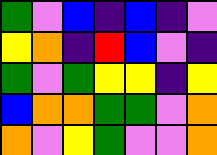[["green", "violet", "blue", "indigo", "blue", "indigo", "violet"], ["yellow", "orange", "indigo", "red", "blue", "violet", "indigo"], ["green", "violet", "green", "yellow", "yellow", "indigo", "yellow"], ["blue", "orange", "orange", "green", "green", "violet", "orange"], ["orange", "violet", "yellow", "green", "violet", "violet", "orange"]]